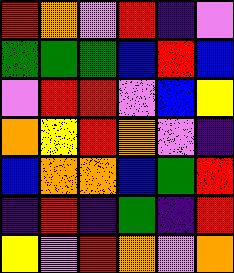[["red", "orange", "violet", "red", "indigo", "violet"], ["green", "green", "green", "blue", "red", "blue"], ["violet", "red", "red", "violet", "blue", "yellow"], ["orange", "yellow", "red", "orange", "violet", "indigo"], ["blue", "orange", "orange", "blue", "green", "red"], ["indigo", "red", "indigo", "green", "indigo", "red"], ["yellow", "violet", "red", "orange", "violet", "orange"]]